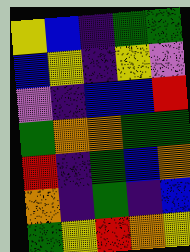[["yellow", "blue", "indigo", "green", "green"], ["blue", "yellow", "indigo", "yellow", "violet"], ["violet", "indigo", "blue", "blue", "red"], ["green", "orange", "orange", "green", "green"], ["red", "indigo", "green", "blue", "orange"], ["orange", "indigo", "green", "indigo", "blue"], ["green", "yellow", "red", "orange", "yellow"]]